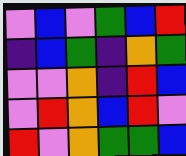[["violet", "blue", "violet", "green", "blue", "red"], ["indigo", "blue", "green", "indigo", "orange", "green"], ["violet", "violet", "orange", "indigo", "red", "blue"], ["violet", "red", "orange", "blue", "red", "violet"], ["red", "violet", "orange", "green", "green", "blue"]]